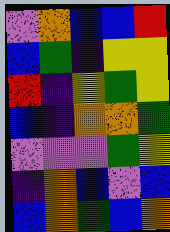[["violet", "orange", "blue", "blue", "red"], ["blue", "green", "indigo", "yellow", "yellow"], ["red", "indigo", "yellow", "green", "yellow"], ["blue", "indigo", "orange", "orange", "green"], ["violet", "violet", "violet", "green", "yellow"], ["indigo", "orange", "blue", "violet", "blue"], ["blue", "orange", "green", "blue", "orange"]]